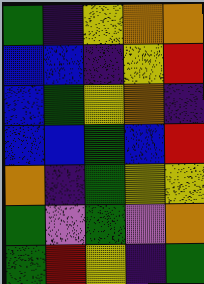[["green", "indigo", "yellow", "orange", "orange"], ["blue", "blue", "indigo", "yellow", "red"], ["blue", "green", "yellow", "orange", "indigo"], ["blue", "blue", "green", "blue", "red"], ["orange", "indigo", "green", "yellow", "yellow"], ["green", "violet", "green", "violet", "orange"], ["green", "red", "yellow", "indigo", "green"]]